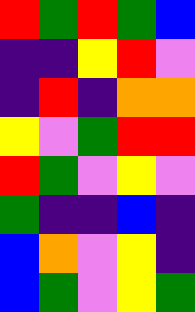[["red", "green", "red", "green", "blue"], ["indigo", "indigo", "yellow", "red", "violet"], ["indigo", "red", "indigo", "orange", "orange"], ["yellow", "violet", "green", "red", "red"], ["red", "green", "violet", "yellow", "violet"], ["green", "indigo", "indigo", "blue", "indigo"], ["blue", "orange", "violet", "yellow", "indigo"], ["blue", "green", "violet", "yellow", "green"]]